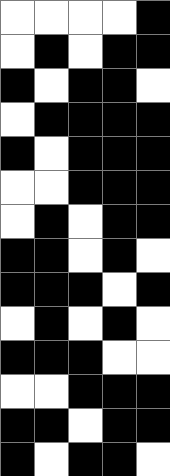[["white", "white", "white", "white", "black"], ["white", "black", "white", "black", "black"], ["black", "white", "black", "black", "white"], ["white", "black", "black", "black", "black"], ["black", "white", "black", "black", "black"], ["white", "white", "black", "black", "black"], ["white", "black", "white", "black", "black"], ["black", "black", "white", "black", "white"], ["black", "black", "black", "white", "black"], ["white", "black", "white", "black", "white"], ["black", "black", "black", "white", "white"], ["white", "white", "black", "black", "black"], ["black", "black", "white", "black", "black"], ["black", "white", "black", "black", "white"]]